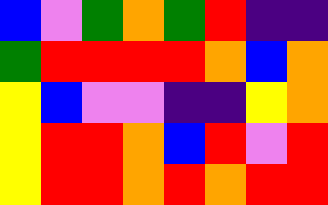[["blue", "violet", "green", "orange", "green", "red", "indigo", "indigo"], ["green", "red", "red", "red", "red", "orange", "blue", "orange"], ["yellow", "blue", "violet", "violet", "indigo", "indigo", "yellow", "orange"], ["yellow", "red", "red", "orange", "blue", "red", "violet", "red"], ["yellow", "red", "red", "orange", "red", "orange", "red", "red"]]